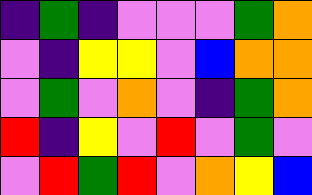[["indigo", "green", "indigo", "violet", "violet", "violet", "green", "orange"], ["violet", "indigo", "yellow", "yellow", "violet", "blue", "orange", "orange"], ["violet", "green", "violet", "orange", "violet", "indigo", "green", "orange"], ["red", "indigo", "yellow", "violet", "red", "violet", "green", "violet"], ["violet", "red", "green", "red", "violet", "orange", "yellow", "blue"]]